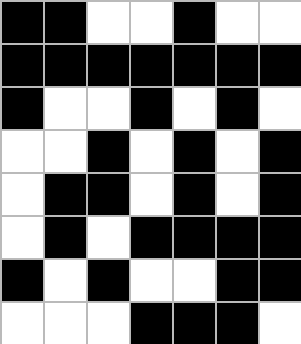[["black", "black", "white", "white", "black", "white", "white"], ["black", "black", "black", "black", "black", "black", "black"], ["black", "white", "white", "black", "white", "black", "white"], ["white", "white", "black", "white", "black", "white", "black"], ["white", "black", "black", "white", "black", "white", "black"], ["white", "black", "white", "black", "black", "black", "black"], ["black", "white", "black", "white", "white", "black", "black"], ["white", "white", "white", "black", "black", "black", "white"]]